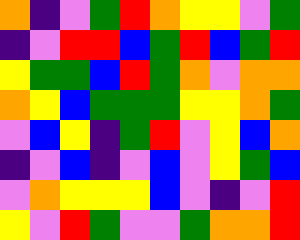[["orange", "indigo", "violet", "green", "red", "orange", "yellow", "yellow", "violet", "green"], ["indigo", "violet", "red", "red", "blue", "green", "red", "blue", "green", "red"], ["yellow", "green", "green", "blue", "red", "green", "orange", "violet", "orange", "orange"], ["orange", "yellow", "blue", "green", "green", "green", "yellow", "yellow", "orange", "green"], ["violet", "blue", "yellow", "indigo", "green", "red", "violet", "yellow", "blue", "orange"], ["indigo", "violet", "blue", "indigo", "violet", "blue", "violet", "yellow", "green", "blue"], ["violet", "orange", "yellow", "yellow", "yellow", "blue", "violet", "indigo", "violet", "red"], ["yellow", "violet", "red", "green", "violet", "violet", "green", "orange", "orange", "red"]]